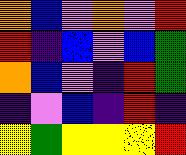[["orange", "blue", "violet", "orange", "violet", "red"], ["red", "indigo", "blue", "violet", "blue", "green"], ["orange", "blue", "violet", "indigo", "red", "green"], ["indigo", "violet", "blue", "indigo", "red", "indigo"], ["yellow", "green", "yellow", "yellow", "yellow", "red"]]